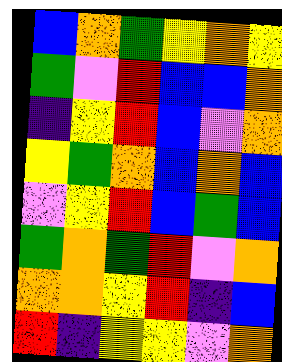[["blue", "orange", "green", "yellow", "orange", "yellow"], ["green", "violet", "red", "blue", "blue", "orange"], ["indigo", "yellow", "red", "blue", "violet", "orange"], ["yellow", "green", "orange", "blue", "orange", "blue"], ["violet", "yellow", "red", "blue", "green", "blue"], ["green", "orange", "green", "red", "violet", "orange"], ["orange", "orange", "yellow", "red", "indigo", "blue"], ["red", "indigo", "yellow", "yellow", "violet", "orange"]]